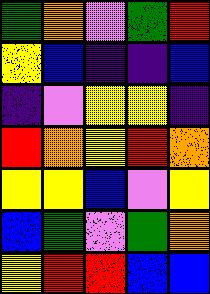[["green", "orange", "violet", "green", "red"], ["yellow", "blue", "indigo", "indigo", "blue"], ["indigo", "violet", "yellow", "yellow", "indigo"], ["red", "orange", "yellow", "red", "orange"], ["yellow", "yellow", "blue", "violet", "yellow"], ["blue", "green", "violet", "green", "orange"], ["yellow", "red", "red", "blue", "blue"]]